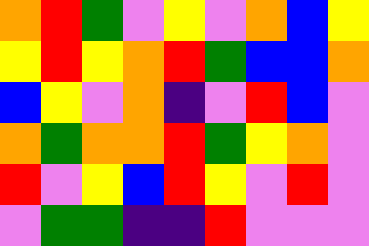[["orange", "red", "green", "violet", "yellow", "violet", "orange", "blue", "yellow"], ["yellow", "red", "yellow", "orange", "red", "green", "blue", "blue", "orange"], ["blue", "yellow", "violet", "orange", "indigo", "violet", "red", "blue", "violet"], ["orange", "green", "orange", "orange", "red", "green", "yellow", "orange", "violet"], ["red", "violet", "yellow", "blue", "red", "yellow", "violet", "red", "violet"], ["violet", "green", "green", "indigo", "indigo", "red", "violet", "violet", "violet"]]